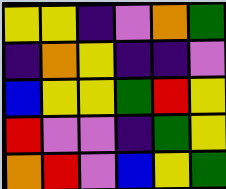[["yellow", "yellow", "indigo", "violet", "orange", "green"], ["indigo", "orange", "yellow", "indigo", "indigo", "violet"], ["blue", "yellow", "yellow", "green", "red", "yellow"], ["red", "violet", "violet", "indigo", "green", "yellow"], ["orange", "red", "violet", "blue", "yellow", "green"]]